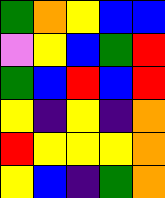[["green", "orange", "yellow", "blue", "blue"], ["violet", "yellow", "blue", "green", "red"], ["green", "blue", "red", "blue", "red"], ["yellow", "indigo", "yellow", "indigo", "orange"], ["red", "yellow", "yellow", "yellow", "orange"], ["yellow", "blue", "indigo", "green", "orange"]]